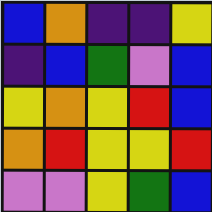[["blue", "orange", "indigo", "indigo", "yellow"], ["indigo", "blue", "green", "violet", "blue"], ["yellow", "orange", "yellow", "red", "blue"], ["orange", "red", "yellow", "yellow", "red"], ["violet", "violet", "yellow", "green", "blue"]]